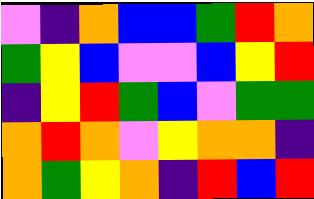[["violet", "indigo", "orange", "blue", "blue", "green", "red", "orange"], ["green", "yellow", "blue", "violet", "violet", "blue", "yellow", "red"], ["indigo", "yellow", "red", "green", "blue", "violet", "green", "green"], ["orange", "red", "orange", "violet", "yellow", "orange", "orange", "indigo"], ["orange", "green", "yellow", "orange", "indigo", "red", "blue", "red"]]